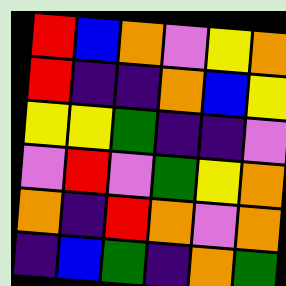[["red", "blue", "orange", "violet", "yellow", "orange"], ["red", "indigo", "indigo", "orange", "blue", "yellow"], ["yellow", "yellow", "green", "indigo", "indigo", "violet"], ["violet", "red", "violet", "green", "yellow", "orange"], ["orange", "indigo", "red", "orange", "violet", "orange"], ["indigo", "blue", "green", "indigo", "orange", "green"]]